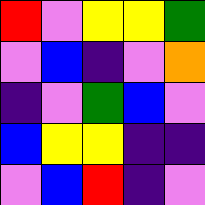[["red", "violet", "yellow", "yellow", "green"], ["violet", "blue", "indigo", "violet", "orange"], ["indigo", "violet", "green", "blue", "violet"], ["blue", "yellow", "yellow", "indigo", "indigo"], ["violet", "blue", "red", "indigo", "violet"]]